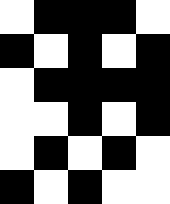[["white", "black", "black", "black", "white"], ["black", "white", "black", "white", "black"], ["white", "black", "black", "black", "black"], ["white", "white", "black", "white", "black"], ["white", "black", "white", "black", "white"], ["black", "white", "black", "white", "white"]]